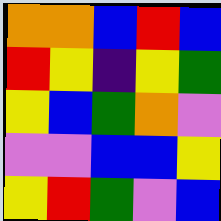[["orange", "orange", "blue", "red", "blue"], ["red", "yellow", "indigo", "yellow", "green"], ["yellow", "blue", "green", "orange", "violet"], ["violet", "violet", "blue", "blue", "yellow"], ["yellow", "red", "green", "violet", "blue"]]